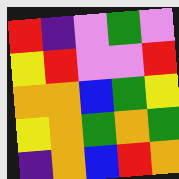[["red", "indigo", "violet", "green", "violet"], ["yellow", "red", "violet", "violet", "red"], ["orange", "orange", "blue", "green", "yellow"], ["yellow", "orange", "green", "orange", "green"], ["indigo", "orange", "blue", "red", "orange"]]